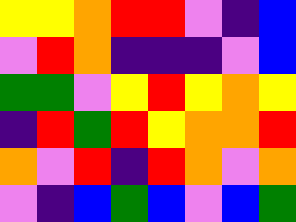[["yellow", "yellow", "orange", "red", "red", "violet", "indigo", "blue"], ["violet", "red", "orange", "indigo", "indigo", "indigo", "violet", "blue"], ["green", "green", "violet", "yellow", "red", "yellow", "orange", "yellow"], ["indigo", "red", "green", "red", "yellow", "orange", "orange", "red"], ["orange", "violet", "red", "indigo", "red", "orange", "violet", "orange"], ["violet", "indigo", "blue", "green", "blue", "violet", "blue", "green"]]